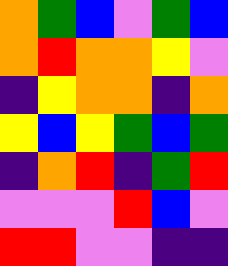[["orange", "green", "blue", "violet", "green", "blue"], ["orange", "red", "orange", "orange", "yellow", "violet"], ["indigo", "yellow", "orange", "orange", "indigo", "orange"], ["yellow", "blue", "yellow", "green", "blue", "green"], ["indigo", "orange", "red", "indigo", "green", "red"], ["violet", "violet", "violet", "red", "blue", "violet"], ["red", "red", "violet", "violet", "indigo", "indigo"]]